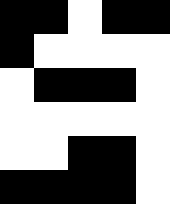[["black", "black", "white", "black", "black"], ["black", "white", "white", "white", "white"], ["white", "black", "black", "black", "white"], ["white", "white", "white", "white", "white"], ["white", "white", "black", "black", "white"], ["black", "black", "black", "black", "white"]]